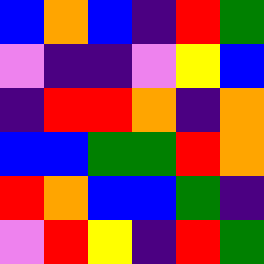[["blue", "orange", "blue", "indigo", "red", "green"], ["violet", "indigo", "indigo", "violet", "yellow", "blue"], ["indigo", "red", "red", "orange", "indigo", "orange"], ["blue", "blue", "green", "green", "red", "orange"], ["red", "orange", "blue", "blue", "green", "indigo"], ["violet", "red", "yellow", "indigo", "red", "green"]]